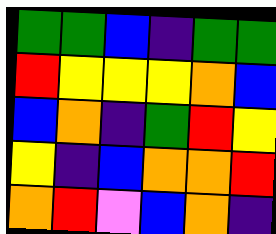[["green", "green", "blue", "indigo", "green", "green"], ["red", "yellow", "yellow", "yellow", "orange", "blue"], ["blue", "orange", "indigo", "green", "red", "yellow"], ["yellow", "indigo", "blue", "orange", "orange", "red"], ["orange", "red", "violet", "blue", "orange", "indigo"]]